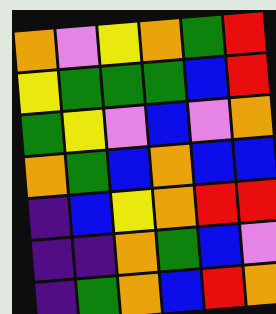[["orange", "violet", "yellow", "orange", "green", "red"], ["yellow", "green", "green", "green", "blue", "red"], ["green", "yellow", "violet", "blue", "violet", "orange"], ["orange", "green", "blue", "orange", "blue", "blue"], ["indigo", "blue", "yellow", "orange", "red", "red"], ["indigo", "indigo", "orange", "green", "blue", "violet"], ["indigo", "green", "orange", "blue", "red", "orange"]]